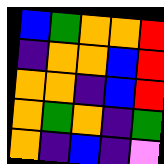[["blue", "green", "orange", "orange", "red"], ["indigo", "orange", "orange", "blue", "red"], ["orange", "orange", "indigo", "blue", "red"], ["orange", "green", "orange", "indigo", "green"], ["orange", "indigo", "blue", "indigo", "violet"]]